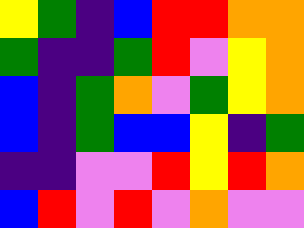[["yellow", "green", "indigo", "blue", "red", "red", "orange", "orange"], ["green", "indigo", "indigo", "green", "red", "violet", "yellow", "orange"], ["blue", "indigo", "green", "orange", "violet", "green", "yellow", "orange"], ["blue", "indigo", "green", "blue", "blue", "yellow", "indigo", "green"], ["indigo", "indigo", "violet", "violet", "red", "yellow", "red", "orange"], ["blue", "red", "violet", "red", "violet", "orange", "violet", "violet"]]